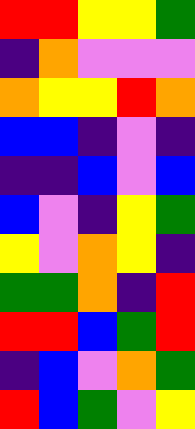[["red", "red", "yellow", "yellow", "green"], ["indigo", "orange", "violet", "violet", "violet"], ["orange", "yellow", "yellow", "red", "orange"], ["blue", "blue", "indigo", "violet", "indigo"], ["indigo", "indigo", "blue", "violet", "blue"], ["blue", "violet", "indigo", "yellow", "green"], ["yellow", "violet", "orange", "yellow", "indigo"], ["green", "green", "orange", "indigo", "red"], ["red", "red", "blue", "green", "red"], ["indigo", "blue", "violet", "orange", "green"], ["red", "blue", "green", "violet", "yellow"]]